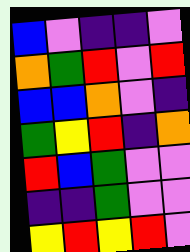[["blue", "violet", "indigo", "indigo", "violet"], ["orange", "green", "red", "violet", "red"], ["blue", "blue", "orange", "violet", "indigo"], ["green", "yellow", "red", "indigo", "orange"], ["red", "blue", "green", "violet", "violet"], ["indigo", "indigo", "green", "violet", "violet"], ["yellow", "red", "yellow", "red", "violet"]]